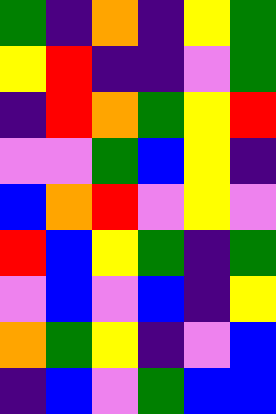[["green", "indigo", "orange", "indigo", "yellow", "green"], ["yellow", "red", "indigo", "indigo", "violet", "green"], ["indigo", "red", "orange", "green", "yellow", "red"], ["violet", "violet", "green", "blue", "yellow", "indigo"], ["blue", "orange", "red", "violet", "yellow", "violet"], ["red", "blue", "yellow", "green", "indigo", "green"], ["violet", "blue", "violet", "blue", "indigo", "yellow"], ["orange", "green", "yellow", "indigo", "violet", "blue"], ["indigo", "blue", "violet", "green", "blue", "blue"]]